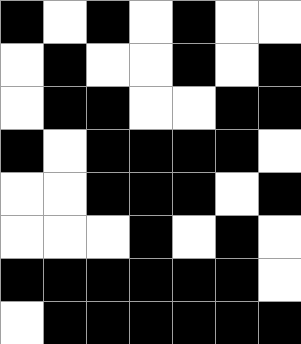[["black", "white", "black", "white", "black", "white", "white"], ["white", "black", "white", "white", "black", "white", "black"], ["white", "black", "black", "white", "white", "black", "black"], ["black", "white", "black", "black", "black", "black", "white"], ["white", "white", "black", "black", "black", "white", "black"], ["white", "white", "white", "black", "white", "black", "white"], ["black", "black", "black", "black", "black", "black", "white"], ["white", "black", "black", "black", "black", "black", "black"]]